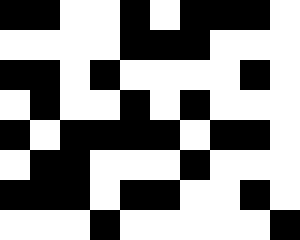[["black", "black", "white", "white", "black", "white", "black", "black", "black", "white"], ["white", "white", "white", "white", "black", "black", "black", "white", "white", "white"], ["black", "black", "white", "black", "white", "white", "white", "white", "black", "white"], ["white", "black", "white", "white", "black", "white", "black", "white", "white", "white"], ["black", "white", "black", "black", "black", "black", "white", "black", "black", "white"], ["white", "black", "black", "white", "white", "white", "black", "white", "white", "white"], ["black", "black", "black", "white", "black", "black", "white", "white", "black", "white"], ["white", "white", "white", "black", "white", "white", "white", "white", "white", "black"]]